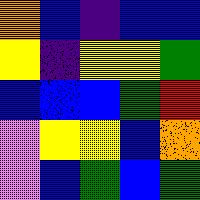[["orange", "blue", "indigo", "blue", "blue"], ["yellow", "indigo", "yellow", "yellow", "green"], ["blue", "blue", "blue", "green", "red"], ["violet", "yellow", "yellow", "blue", "orange"], ["violet", "blue", "green", "blue", "green"]]